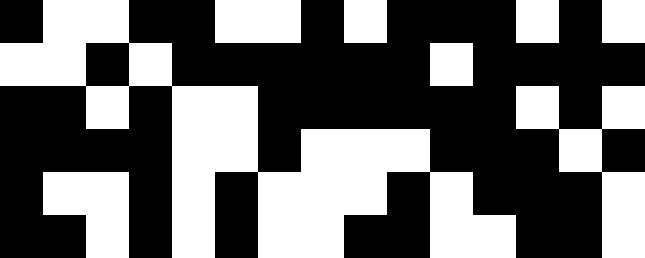[["black", "white", "white", "black", "black", "white", "white", "black", "white", "black", "black", "black", "white", "black", "white"], ["white", "white", "black", "white", "black", "black", "black", "black", "black", "black", "white", "black", "black", "black", "black"], ["black", "black", "white", "black", "white", "white", "black", "black", "black", "black", "black", "black", "white", "black", "white"], ["black", "black", "black", "black", "white", "white", "black", "white", "white", "white", "black", "black", "black", "white", "black"], ["black", "white", "white", "black", "white", "black", "white", "white", "white", "black", "white", "black", "black", "black", "white"], ["black", "black", "white", "black", "white", "black", "white", "white", "black", "black", "white", "white", "black", "black", "white"]]